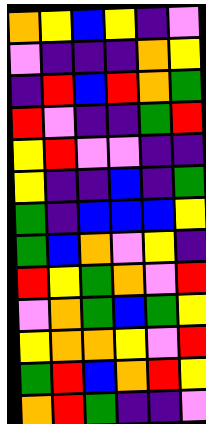[["orange", "yellow", "blue", "yellow", "indigo", "violet"], ["violet", "indigo", "indigo", "indigo", "orange", "yellow"], ["indigo", "red", "blue", "red", "orange", "green"], ["red", "violet", "indigo", "indigo", "green", "red"], ["yellow", "red", "violet", "violet", "indigo", "indigo"], ["yellow", "indigo", "indigo", "blue", "indigo", "green"], ["green", "indigo", "blue", "blue", "blue", "yellow"], ["green", "blue", "orange", "violet", "yellow", "indigo"], ["red", "yellow", "green", "orange", "violet", "red"], ["violet", "orange", "green", "blue", "green", "yellow"], ["yellow", "orange", "orange", "yellow", "violet", "red"], ["green", "red", "blue", "orange", "red", "yellow"], ["orange", "red", "green", "indigo", "indigo", "violet"]]